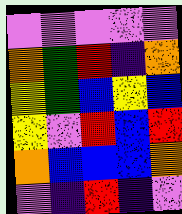[["violet", "violet", "violet", "violet", "violet"], ["orange", "green", "red", "indigo", "orange"], ["yellow", "green", "blue", "yellow", "blue"], ["yellow", "violet", "red", "blue", "red"], ["orange", "blue", "blue", "blue", "orange"], ["violet", "indigo", "red", "indigo", "violet"]]